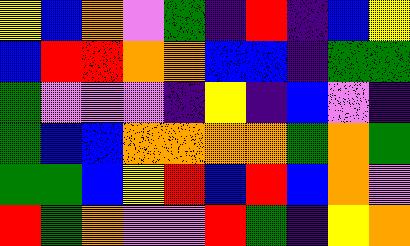[["yellow", "blue", "orange", "violet", "green", "indigo", "red", "indigo", "blue", "yellow"], ["blue", "red", "red", "orange", "orange", "blue", "blue", "indigo", "green", "green"], ["green", "violet", "violet", "violet", "indigo", "yellow", "indigo", "blue", "violet", "indigo"], ["green", "blue", "blue", "orange", "orange", "orange", "orange", "green", "orange", "green"], ["green", "green", "blue", "yellow", "red", "blue", "red", "blue", "orange", "violet"], ["red", "green", "orange", "violet", "violet", "red", "green", "indigo", "yellow", "orange"]]